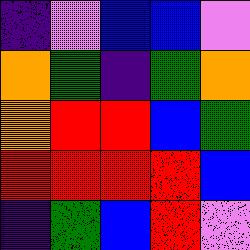[["indigo", "violet", "blue", "blue", "violet"], ["orange", "green", "indigo", "green", "orange"], ["orange", "red", "red", "blue", "green"], ["red", "red", "red", "red", "blue"], ["indigo", "green", "blue", "red", "violet"]]